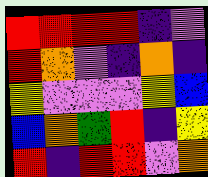[["red", "red", "red", "red", "indigo", "violet"], ["red", "orange", "violet", "indigo", "orange", "indigo"], ["yellow", "violet", "violet", "violet", "yellow", "blue"], ["blue", "orange", "green", "red", "indigo", "yellow"], ["red", "indigo", "red", "red", "violet", "orange"]]